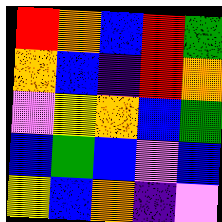[["red", "orange", "blue", "red", "green"], ["orange", "blue", "indigo", "red", "orange"], ["violet", "yellow", "orange", "blue", "green"], ["blue", "green", "blue", "violet", "blue"], ["yellow", "blue", "orange", "indigo", "violet"]]